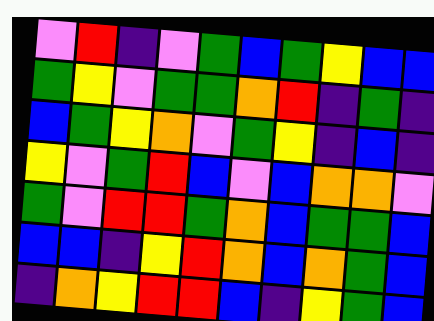[["violet", "red", "indigo", "violet", "green", "blue", "green", "yellow", "blue", "blue"], ["green", "yellow", "violet", "green", "green", "orange", "red", "indigo", "green", "indigo"], ["blue", "green", "yellow", "orange", "violet", "green", "yellow", "indigo", "blue", "indigo"], ["yellow", "violet", "green", "red", "blue", "violet", "blue", "orange", "orange", "violet"], ["green", "violet", "red", "red", "green", "orange", "blue", "green", "green", "blue"], ["blue", "blue", "indigo", "yellow", "red", "orange", "blue", "orange", "green", "blue"], ["indigo", "orange", "yellow", "red", "red", "blue", "indigo", "yellow", "green", "blue"]]